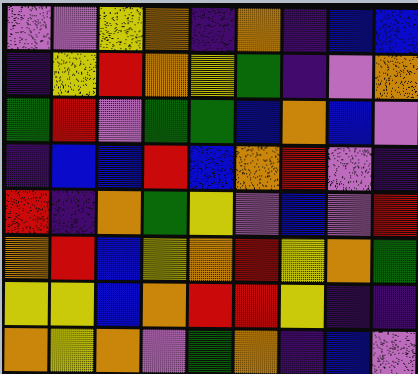[["violet", "violet", "yellow", "orange", "indigo", "orange", "indigo", "blue", "blue"], ["indigo", "yellow", "red", "orange", "yellow", "green", "indigo", "violet", "orange"], ["green", "red", "violet", "green", "green", "blue", "orange", "blue", "violet"], ["indigo", "blue", "blue", "red", "blue", "orange", "red", "violet", "indigo"], ["red", "indigo", "orange", "green", "yellow", "violet", "blue", "violet", "red"], ["orange", "red", "blue", "yellow", "orange", "red", "yellow", "orange", "green"], ["yellow", "yellow", "blue", "orange", "red", "red", "yellow", "indigo", "indigo"], ["orange", "yellow", "orange", "violet", "green", "orange", "indigo", "blue", "violet"]]